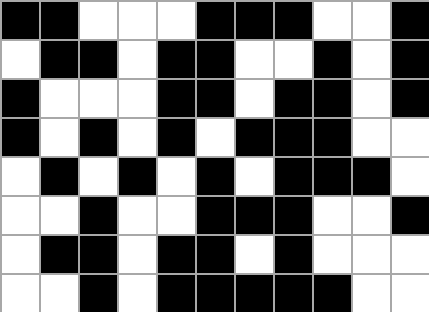[["black", "black", "white", "white", "white", "black", "black", "black", "white", "white", "black"], ["white", "black", "black", "white", "black", "black", "white", "white", "black", "white", "black"], ["black", "white", "white", "white", "black", "black", "white", "black", "black", "white", "black"], ["black", "white", "black", "white", "black", "white", "black", "black", "black", "white", "white"], ["white", "black", "white", "black", "white", "black", "white", "black", "black", "black", "white"], ["white", "white", "black", "white", "white", "black", "black", "black", "white", "white", "black"], ["white", "black", "black", "white", "black", "black", "white", "black", "white", "white", "white"], ["white", "white", "black", "white", "black", "black", "black", "black", "black", "white", "white"]]